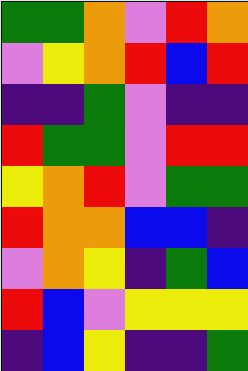[["green", "green", "orange", "violet", "red", "orange"], ["violet", "yellow", "orange", "red", "blue", "red"], ["indigo", "indigo", "green", "violet", "indigo", "indigo"], ["red", "green", "green", "violet", "red", "red"], ["yellow", "orange", "red", "violet", "green", "green"], ["red", "orange", "orange", "blue", "blue", "indigo"], ["violet", "orange", "yellow", "indigo", "green", "blue"], ["red", "blue", "violet", "yellow", "yellow", "yellow"], ["indigo", "blue", "yellow", "indigo", "indigo", "green"]]